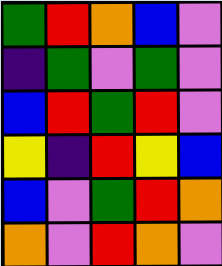[["green", "red", "orange", "blue", "violet"], ["indigo", "green", "violet", "green", "violet"], ["blue", "red", "green", "red", "violet"], ["yellow", "indigo", "red", "yellow", "blue"], ["blue", "violet", "green", "red", "orange"], ["orange", "violet", "red", "orange", "violet"]]